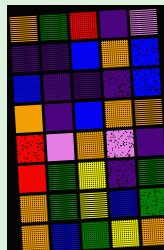[["orange", "green", "red", "indigo", "violet"], ["indigo", "indigo", "blue", "orange", "blue"], ["blue", "indigo", "indigo", "indigo", "blue"], ["orange", "indigo", "blue", "orange", "orange"], ["red", "violet", "orange", "violet", "indigo"], ["red", "green", "yellow", "indigo", "green"], ["orange", "green", "yellow", "blue", "green"], ["orange", "blue", "green", "yellow", "orange"]]